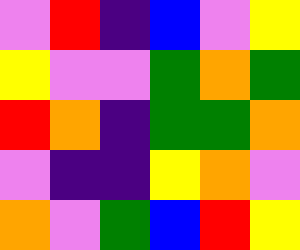[["violet", "red", "indigo", "blue", "violet", "yellow"], ["yellow", "violet", "violet", "green", "orange", "green"], ["red", "orange", "indigo", "green", "green", "orange"], ["violet", "indigo", "indigo", "yellow", "orange", "violet"], ["orange", "violet", "green", "blue", "red", "yellow"]]